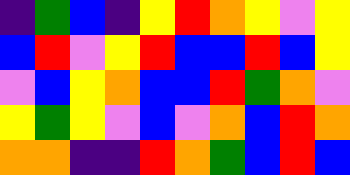[["indigo", "green", "blue", "indigo", "yellow", "red", "orange", "yellow", "violet", "yellow"], ["blue", "red", "violet", "yellow", "red", "blue", "blue", "red", "blue", "yellow"], ["violet", "blue", "yellow", "orange", "blue", "blue", "red", "green", "orange", "violet"], ["yellow", "green", "yellow", "violet", "blue", "violet", "orange", "blue", "red", "orange"], ["orange", "orange", "indigo", "indigo", "red", "orange", "green", "blue", "red", "blue"]]